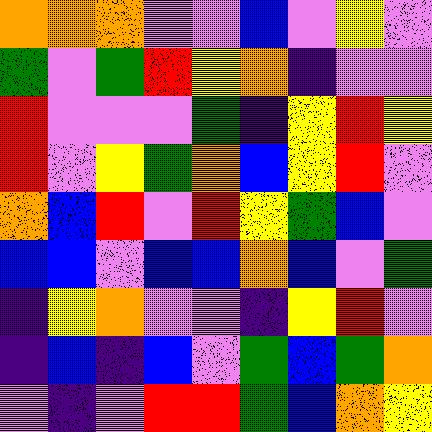[["orange", "orange", "orange", "violet", "violet", "blue", "violet", "yellow", "violet"], ["green", "violet", "green", "red", "yellow", "orange", "indigo", "violet", "violet"], ["red", "violet", "violet", "violet", "green", "indigo", "yellow", "red", "yellow"], ["red", "violet", "yellow", "green", "orange", "blue", "yellow", "red", "violet"], ["orange", "blue", "red", "violet", "red", "yellow", "green", "blue", "violet"], ["blue", "blue", "violet", "blue", "blue", "orange", "blue", "violet", "green"], ["indigo", "yellow", "orange", "violet", "violet", "indigo", "yellow", "red", "violet"], ["indigo", "blue", "indigo", "blue", "violet", "green", "blue", "green", "orange"], ["violet", "indigo", "violet", "red", "red", "green", "blue", "orange", "yellow"]]